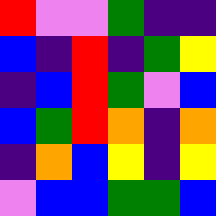[["red", "violet", "violet", "green", "indigo", "indigo"], ["blue", "indigo", "red", "indigo", "green", "yellow"], ["indigo", "blue", "red", "green", "violet", "blue"], ["blue", "green", "red", "orange", "indigo", "orange"], ["indigo", "orange", "blue", "yellow", "indigo", "yellow"], ["violet", "blue", "blue", "green", "green", "blue"]]